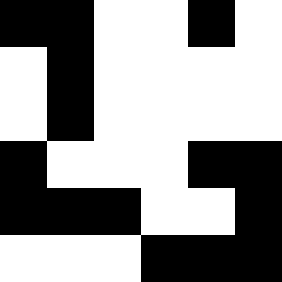[["black", "black", "white", "white", "black", "white"], ["white", "black", "white", "white", "white", "white"], ["white", "black", "white", "white", "white", "white"], ["black", "white", "white", "white", "black", "black"], ["black", "black", "black", "white", "white", "black"], ["white", "white", "white", "black", "black", "black"]]